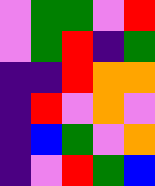[["violet", "green", "green", "violet", "red"], ["violet", "green", "red", "indigo", "green"], ["indigo", "indigo", "red", "orange", "orange"], ["indigo", "red", "violet", "orange", "violet"], ["indigo", "blue", "green", "violet", "orange"], ["indigo", "violet", "red", "green", "blue"]]